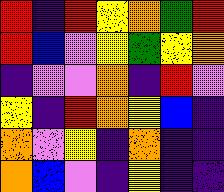[["red", "indigo", "red", "yellow", "orange", "green", "red"], ["red", "blue", "violet", "yellow", "green", "yellow", "orange"], ["indigo", "violet", "violet", "orange", "indigo", "red", "violet"], ["yellow", "indigo", "red", "orange", "yellow", "blue", "indigo"], ["orange", "violet", "yellow", "indigo", "orange", "indigo", "indigo"], ["orange", "blue", "violet", "indigo", "yellow", "indigo", "indigo"]]